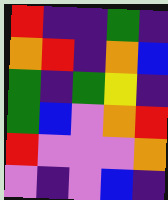[["red", "indigo", "indigo", "green", "indigo"], ["orange", "red", "indigo", "orange", "blue"], ["green", "indigo", "green", "yellow", "indigo"], ["green", "blue", "violet", "orange", "red"], ["red", "violet", "violet", "violet", "orange"], ["violet", "indigo", "violet", "blue", "indigo"]]